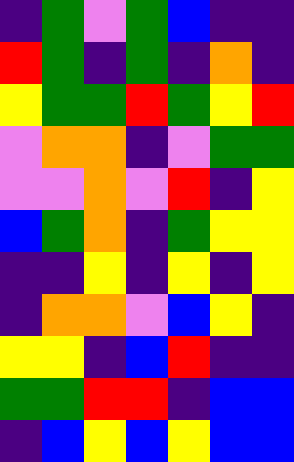[["indigo", "green", "violet", "green", "blue", "indigo", "indigo"], ["red", "green", "indigo", "green", "indigo", "orange", "indigo"], ["yellow", "green", "green", "red", "green", "yellow", "red"], ["violet", "orange", "orange", "indigo", "violet", "green", "green"], ["violet", "violet", "orange", "violet", "red", "indigo", "yellow"], ["blue", "green", "orange", "indigo", "green", "yellow", "yellow"], ["indigo", "indigo", "yellow", "indigo", "yellow", "indigo", "yellow"], ["indigo", "orange", "orange", "violet", "blue", "yellow", "indigo"], ["yellow", "yellow", "indigo", "blue", "red", "indigo", "indigo"], ["green", "green", "red", "red", "indigo", "blue", "blue"], ["indigo", "blue", "yellow", "blue", "yellow", "blue", "blue"]]